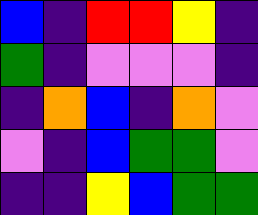[["blue", "indigo", "red", "red", "yellow", "indigo"], ["green", "indigo", "violet", "violet", "violet", "indigo"], ["indigo", "orange", "blue", "indigo", "orange", "violet"], ["violet", "indigo", "blue", "green", "green", "violet"], ["indigo", "indigo", "yellow", "blue", "green", "green"]]